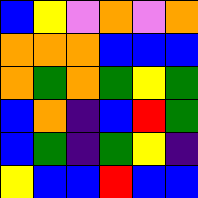[["blue", "yellow", "violet", "orange", "violet", "orange"], ["orange", "orange", "orange", "blue", "blue", "blue"], ["orange", "green", "orange", "green", "yellow", "green"], ["blue", "orange", "indigo", "blue", "red", "green"], ["blue", "green", "indigo", "green", "yellow", "indigo"], ["yellow", "blue", "blue", "red", "blue", "blue"]]